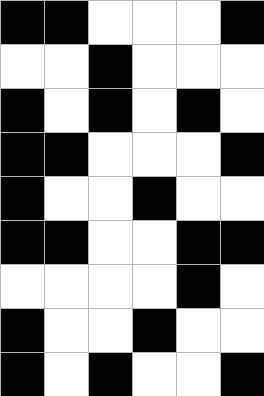[["black", "black", "white", "white", "white", "black"], ["white", "white", "black", "white", "white", "white"], ["black", "white", "black", "white", "black", "white"], ["black", "black", "white", "white", "white", "black"], ["black", "white", "white", "black", "white", "white"], ["black", "black", "white", "white", "black", "black"], ["white", "white", "white", "white", "black", "white"], ["black", "white", "white", "black", "white", "white"], ["black", "white", "black", "white", "white", "black"]]